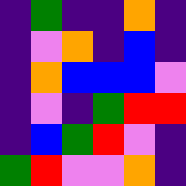[["indigo", "green", "indigo", "indigo", "orange", "indigo"], ["indigo", "violet", "orange", "indigo", "blue", "indigo"], ["indigo", "orange", "blue", "blue", "blue", "violet"], ["indigo", "violet", "indigo", "green", "red", "red"], ["indigo", "blue", "green", "red", "violet", "indigo"], ["green", "red", "violet", "violet", "orange", "indigo"]]